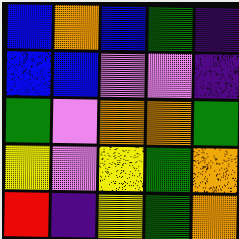[["blue", "orange", "blue", "green", "indigo"], ["blue", "blue", "violet", "violet", "indigo"], ["green", "violet", "orange", "orange", "green"], ["yellow", "violet", "yellow", "green", "orange"], ["red", "indigo", "yellow", "green", "orange"]]